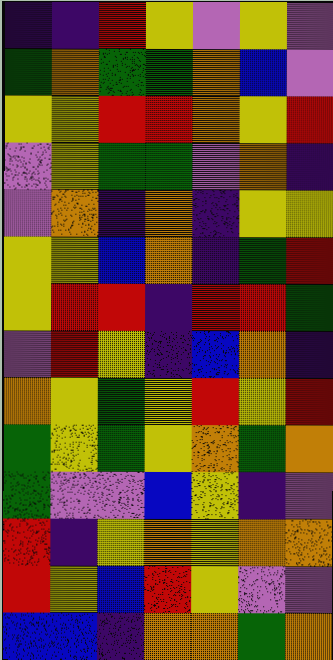[["indigo", "indigo", "red", "yellow", "violet", "yellow", "violet"], ["green", "orange", "green", "green", "orange", "blue", "violet"], ["yellow", "yellow", "red", "red", "orange", "yellow", "red"], ["violet", "yellow", "green", "green", "violet", "orange", "indigo"], ["violet", "orange", "indigo", "orange", "indigo", "yellow", "yellow"], ["yellow", "yellow", "blue", "orange", "indigo", "green", "red"], ["yellow", "red", "red", "indigo", "red", "red", "green"], ["violet", "red", "yellow", "indigo", "blue", "orange", "indigo"], ["orange", "yellow", "green", "yellow", "red", "yellow", "red"], ["green", "yellow", "green", "yellow", "orange", "green", "orange"], ["green", "violet", "violet", "blue", "yellow", "indigo", "violet"], ["red", "indigo", "yellow", "orange", "yellow", "orange", "orange"], ["red", "yellow", "blue", "red", "yellow", "violet", "violet"], ["blue", "blue", "indigo", "orange", "orange", "green", "orange"]]